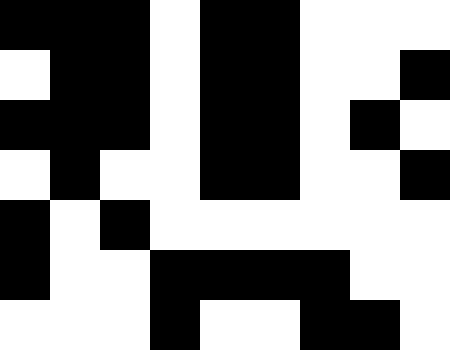[["black", "black", "black", "white", "black", "black", "white", "white", "white"], ["white", "black", "black", "white", "black", "black", "white", "white", "black"], ["black", "black", "black", "white", "black", "black", "white", "black", "white"], ["white", "black", "white", "white", "black", "black", "white", "white", "black"], ["black", "white", "black", "white", "white", "white", "white", "white", "white"], ["black", "white", "white", "black", "black", "black", "black", "white", "white"], ["white", "white", "white", "black", "white", "white", "black", "black", "white"]]